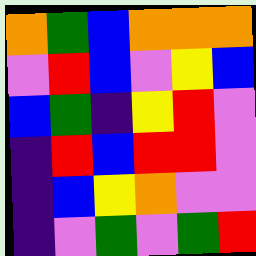[["orange", "green", "blue", "orange", "orange", "orange"], ["violet", "red", "blue", "violet", "yellow", "blue"], ["blue", "green", "indigo", "yellow", "red", "violet"], ["indigo", "red", "blue", "red", "red", "violet"], ["indigo", "blue", "yellow", "orange", "violet", "violet"], ["indigo", "violet", "green", "violet", "green", "red"]]